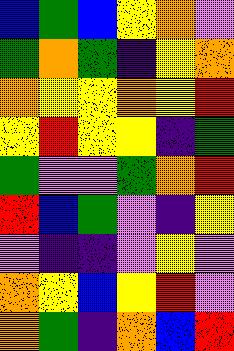[["blue", "green", "blue", "yellow", "orange", "violet"], ["green", "orange", "green", "indigo", "yellow", "orange"], ["orange", "yellow", "yellow", "orange", "yellow", "red"], ["yellow", "red", "yellow", "yellow", "indigo", "green"], ["green", "violet", "violet", "green", "orange", "red"], ["red", "blue", "green", "violet", "indigo", "yellow"], ["violet", "indigo", "indigo", "violet", "yellow", "violet"], ["orange", "yellow", "blue", "yellow", "red", "violet"], ["orange", "green", "indigo", "orange", "blue", "red"]]